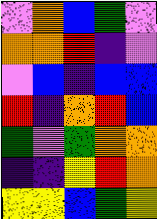[["violet", "orange", "blue", "green", "violet"], ["orange", "orange", "red", "indigo", "violet"], ["violet", "blue", "indigo", "blue", "blue"], ["red", "indigo", "orange", "red", "blue"], ["green", "violet", "green", "orange", "orange"], ["indigo", "indigo", "yellow", "red", "orange"], ["yellow", "yellow", "blue", "green", "yellow"]]